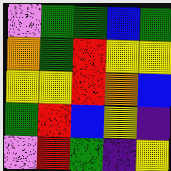[["violet", "green", "green", "blue", "green"], ["orange", "green", "red", "yellow", "yellow"], ["yellow", "yellow", "red", "orange", "blue"], ["green", "red", "blue", "yellow", "indigo"], ["violet", "red", "green", "indigo", "yellow"]]